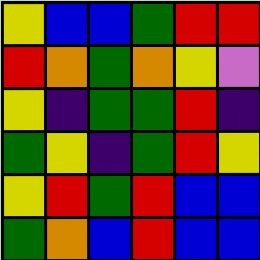[["yellow", "blue", "blue", "green", "red", "red"], ["red", "orange", "green", "orange", "yellow", "violet"], ["yellow", "indigo", "green", "green", "red", "indigo"], ["green", "yellow", "indigo", "green", "red", "yellow"], ["yellow", "red", "green", "red", "blue", "blue"], ["green", "orange", "blue", "red", "blue", "blue"]]